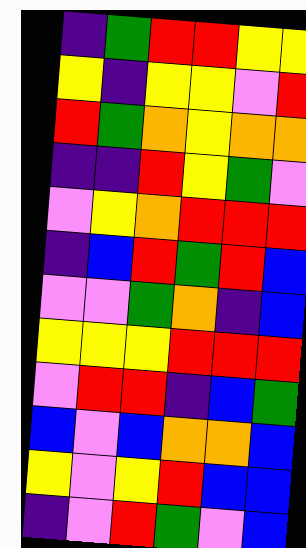[["indigo", "green", "red", "red", "yellow", "yellow"], ["yellow", "indigo", "yellow", "yellow", "violet", "red"], ["red", "green", "orange", "yellow", "orange", "orange"], ["indigo", "indigo", "red", "yellow", "green", "violet"], ["violet", "yellow", "orange", "red", "red", "red"], ["indigo", "blue", "red", "green", "red", "blue"], ["violet", "violet", "green", "orange", "indigo", "blue"], ["yellow", "yellow", "yellow", "red", "red", "red"], ["violet", "red", "red", "indigo", "blue", "green"], ["blue", "violet", "blue", "orange", "orange", "blue"], ["yellow", "violet", "yellow", "red", "blue", "blue"], ["indigo", "violet", "red", "green", "violet", "blue"]]